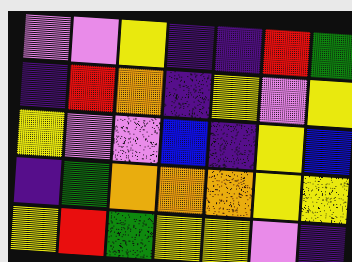[["violet", "violet", "yellow", "indigo", "indigo", "red", "green"], ["indigo", "red", "orange", "indigo", "yellow", "violet", "yellow"], ["yellow", "violet", "violet", "blue", "indigo", "yellow", "blue"], ["indigo", "green", "orange", "orange", "orange", "yellow", "yellow"], ["yellow", "red", "green", "yellow", "yellow", "violet", "indigo"]]